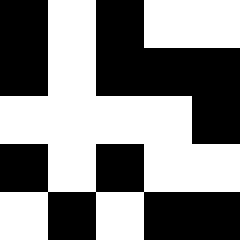[["black", "white", "black", "white", "white"], ["black", "white", "black", "black", "black"], ["white", "white", "white", "white", "black"], ["black", "white", "black", "white", "white"], ["white", "black", "white", "black", "black"]]